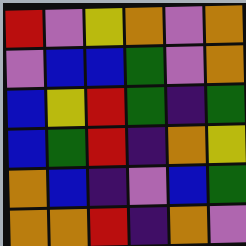[["red", "violet", "yellow", "orange", "violet", "orange"], ["violet", "blue", "blue", "green", "violet", "orange"], ["blue", "yellow", "red", "green", "indigo", "green"], ["blue", "green", "red", "indigo", "orange", "yellow"], ["orange", "blue", "indigo", "violet", "blue", "green"], ["orange", "orange", "red", "indigo", "orange", "violet"]]